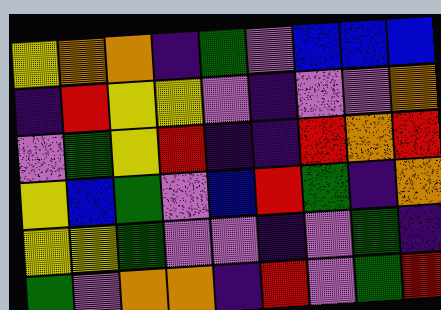[["yellow", "orange", "orange", "indigo", "green", "violet", "blue", "blue", "blue"], ["indigo", "red", "yellow", "yellow", "violet", "indigo", "violet", "violet", "orange"], ["violet", "green", "yellow", "red", "indigo", "indigo", "red", "orange", "red"], ["yellow", "blue", "green", "violet", "blue", "red", "green", "indigo", "orange"], ["yellow", "yellow", "green", "violet", "violet", "indigo", "violet", "green", "indigo"], ["green", "violet", "orange", "orange", "indigo", "red", "violet", "green", "red"]]